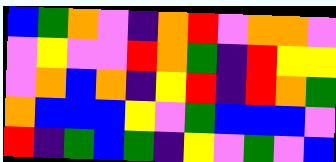[["blue", "green", "orange", "violet", "indigo", "orange", "red", "violet", "orange", "orange", "violet"], ["violet", "yellow", "violet", "violet", "red", "orange", "green", "indigo", "red", "yellow", "yellow"], ["violet", "orange", "blue", "orange", "indigo", "yellow", "red", "indigo", "red", "orange", "green"], ["orange", "blue", "blue", "blue", "yellow", "violet", "green", "blue", "blue", "blue", "violet"], ["red", "indigo", "green", "blue", "green", "indigo", "yellow", "violet", "green", "violet", "blue"]]